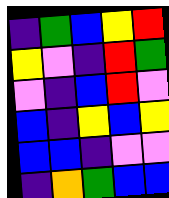[["indigo", "green", "blue", "yellow", "red"], ["yellow", "violet", "indigo", "red", "green"], ["violet", "indigo", "blue", "red", "violet"], ["blue", "indigo", "yellow", "blue", "yellow"], ["blue", "blue", "indigo", "violet", "violet"], ["indigo", "orange", "green", "blue", "blue"]]